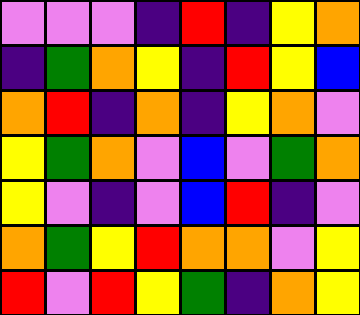[["violet", "violet", "violet", "indigo", "red", "indigo", "yellow", "orange"], ["indigo", "green", "orange", "yellow", "indigo", "red", "yellow", "blue"], ["orange", "red", "indigo", "orange", "indigo", "yellow", "orange", "violet"], ["yellow", "green", "orange", "violet", "blue", "violet", "green", "orange"], ["yellow", "violet", "indigo", "violet", "blue", "red", "indigo", "violet"], ["orange", "green", "yellow", "red", "orange", "orange", "violet", "yellow"], ["red", "violet", "red", "yellow", "green", "indigo", "orange", "yellow"]]